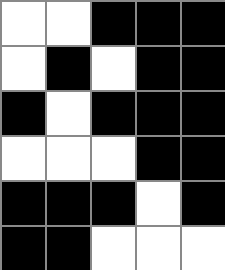[["white", "white", "black", "black", "black"], ["white", "black", "white", "black", "black"], ["black", "white", "black", "black", "black"], ["white", "white", "white", "black", "black"], ["black", "black", "black", "white", "black"], ["black", "black", "white", "white", "white"]]